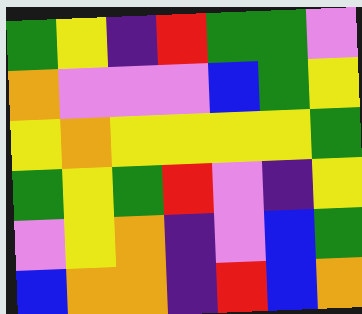[["green", "yellow", "indigo", "red", "green", "green", "violet"], ["orange", "violet", "violet", "violet", "blue", "green", "yellow"], ["yellow", "orange", "yellow", "yellow", "yellow", "yellow", "green"], ["green", "yellow", "green", "red", "violet", "indigo", "yellow"], ["violet", "yellow", "orange", "indigo", "violet", "blue", "green"], ["blue", "orange", "orange", "indigo", "red", "blue", "orange"]]